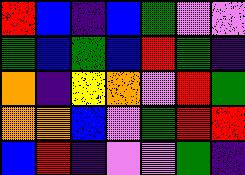[["red", "blue", "indigo", "blue", "green", "violet", "violet"], ["green", "blue", "green", "blue", "red", "green", "indigo"], ["orange", "indigo", "yellow", "orange", "violet", "red", "green"], ["orange", "orange", "blue", "violet", "green", "red", "red"], ["blue", "red", "indigo", "violet", "violet", "green", "indigo"]]